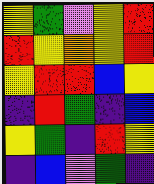[["yellow", "green", "violet", "yellow", "red"], ["red", "yellow", "orange", "yellow", "red"], ["yellow", "red", "red", "blue", "yellow"], ["indigo", "red", "green", "indigo", "blue"], ["yellow", "green", "indigo", "red", "yellow"], ["indigo", "blue", "violet", "green", "indigo"]]